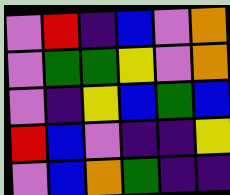[["violet", "red", "indigo", "blue", "violet", "orange"], ["violet", "green", "green", "yellow", "violet", "orange"], ["violet", "indigo", "yellow", "blue", "green", "blue"], ["red", "blue", "violet", "indigo", "indigo", "yellow"], ["violet", "blue", "orange", "green", "indigo", "indigo"]]